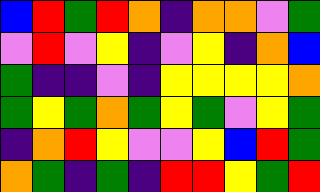[["blue", "red", "green", "red", "orange", "indigo", "orange", "orange", "violet", "green"], ["violet", "red", "violet", "yellow", "indigo", "violet", "yellow", "indigo", "orange", "blue"], ["green", "indigo", "indigo", "violet", "indigo", "yellow", "yellow", "yellow", "yellow", "orange"], ["green", "yellow", "green", "orange", "green", "yellow", "green", "violet", "yellow", "green"], ["indigo", "orange", "red", "yellow", "violet", "violet", "yellow", "blue", "red", "green"], ["orange", "green", "indigo", "green", "indigo", "red", "red", "yellow", "green", "red"]]